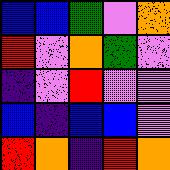[["blue", "blue", "green", "violet", "orange"], ["red", "violet", "orange", "green", "violet"], ["indigo", "violet", "red", "violet", "violet"], ["blue", "indigo", "blue", "blue", "violet"], ["red", "orange", "indigo", "red", "orange"]]